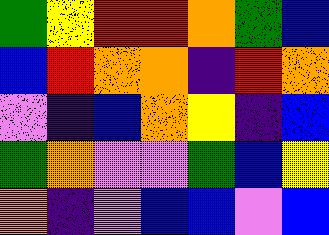[["green", "yellow", "red", "red", "orange", "green", "blue"], ["blue", "red", "orange", "orange", "indigo", "red", "orange"], ["violet", "indigo", "blue", "orange", "yellow", "indigo", "blue"], ["green", "orange", "violet", "violet", "green", "blue", "yellow"], ["orange", "indigo", "violet", "blue", "blue", "violet", "blue"]]